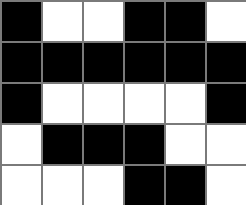[["black", "white", "white", "black", "black", "white"], ["black", "black", "black", "black", "black", "black"], ["black", "white", "white", "white", "white", "black"], ["white", "black", "black", "black", "white", "white"], ["white", "white", "white", "black", "black", "white"]]